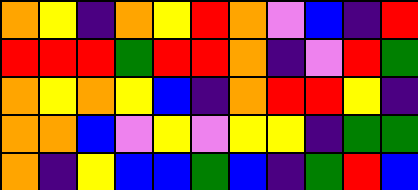[["orange", "yellow", "indigo", "orange", "yellow", "red", "orange", "violet", "blue", "indigo", "red"], ["red", "red", "red", "green", "red", "red", "orange", "indigo", "violet", "red", "green"], ["orange", "yellow", "orange", "yellow", "blue", "indigo", "orange", "red", "red", "yellow", "indigo"], ["orange", "orange", "blue", "violet", "yellow", "violet", "yellow", "yellow", "indigo", "green", "green"], ["orange", "indigo", "yellow", "blue", "blue", "green", "blue", "indigo", "green", "red", "blue"]]